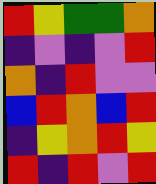[["red", "yellow", "green", "green", "orange"], ["indigo", "violet", "indigo", "violet", "red"], ["orange", "indigo", "red", "violet", "violet"], ["blue", "red", "orange", "blue", "red"], ["indigo", "yellow", "orange", "red", "yellow"], ["red", "indigo", "red", "violet", "red"]]